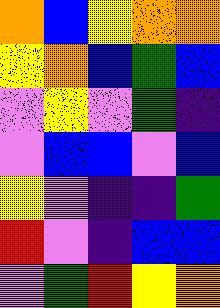[["orange", "blue", "yellow", "orange", "orange"], ["yellow", "orange", "blue", "green", "blue"], ["violet", "yellow", "violet", "green", "indigo"], ["violet", "blue", "blue", "violet", "blue"], ["yellow", "violet", "indigo", "indigo", "green"], ["red", "violet", "indigo", "blue", "blue"], ["violet", "green", "red", "yellow", "orange"]]